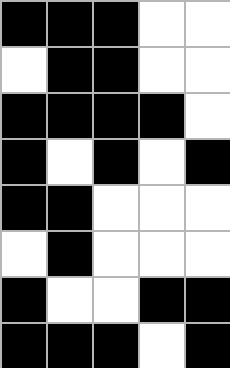[["black", "black", "black", "white", "white"], ["white", "black", "black", "white", "white"], ["black", "black", "black", "black", "white"], ["black", "white", "black", "white", "black"], ["black", "black", "white", "white", "white"], ["white", "black", "white", "white", "white"], ["black", "white", "white", "black", "black"], ["black", "black", "black", "white", "black"]]